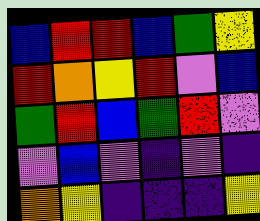[["blue", "red", "red", "blue", "green", "yellow"], ["red", "orange", "yellow", "red", "violet", "blue"], ["green", "red", "blue", "green", "red", "violet"], ["violet", "blue", "violet", "indigo", "violet", "indigo"], ["orange", "yellow", "indigo", "indigo", "indigo", "yellow"]]